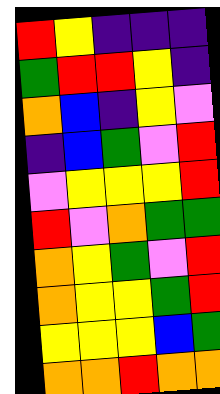[["red", "yellow", "indigo", "indigo", "indigo"], ["green", "red", "red", "yellow", "indigo"], ["orange", "blue", "indigo", "yellow", "violet"], ["indigo", "blue", "green", "violet", "red"], ["violet", "yellow", "yellow", "yellow", "red"], ["red", "violet", "orange", "green", "green"], ["orange", "yellow", "green", "violet", "red"], ["orange", "yellow", "yellow", "green", "red"], ["yellow", "yellow", "yellow", "blue", "green"], ["orange", "orange", "red", "orange", "orange"]]